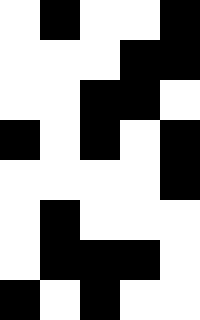[["white", "black", "white", "white", "black"], ["white", "white", "white", "black", "black"], ["white", "white", "black", "black", "white"], ["black", "white", "black", "white", "black"], ["white", "white", "white", "white", "black"], ["white", "black", "white", "white", "white"], ["white", "black", "black", "black", "white"], ["black", "white", "black", "white", "white"]]